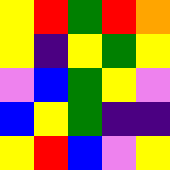[["yellow", "red", "green", "red", "orange"], ["yellow", "indigo", "yellow", "green", "yellow"], ["violet", "blue", "green", "yellow", "violet"], ["blue", "yellow", "green", "indigo", "indigo"], ["yellow", "red", "blue", "violet", "yellow"]]